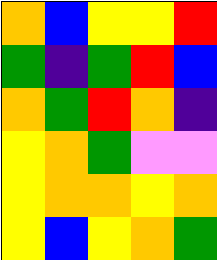[["orange", "blue", "yellow", "yellow", "red"], ["green", "indigo", "green", "red", "blue"], ["orange", "green", "red", "orange", "indigo"], ["yellow", "orange", "green", "violet", "violet"], ["yellow", "orange", "orange", "yellow", "orange"], ["yellow", "blue", "yellow", "orange", "green"]]